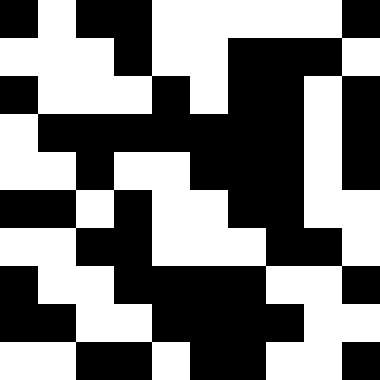[["black", "white", "black", "black", "white", "white", "white", "white", "white", "black"], ["white", "white", "white", "black", "white", "white", "black", "black", "black", "white"], ["black", "white", "white", "white", "black", "white", "black", "black", "white", "black"], ["white", "black", "black", "black", "black", "black", "black", "black", "white", "black"], ["white", "white", "black", "white", "white", "black", "black", "black", "white", "black"], ["black", "black", "white", "black", "white", "white", "black", "black", "white", "white"], ["white", "white", "black", "black", "white", "white", "white", "black", "black", "white"], ["black", "white", "white", "black", "black", "black", "black", "white", "white", "black"], ["black", "black", "white", "white", "black", "black", "black", "black", "white", "white"], ["white", "white", "black", "black", "white", "black", "black", "white", "white", "black"]]